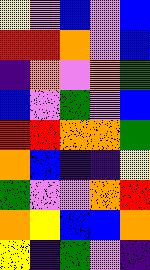[["yellow", "violet", "blue", "violet", "blue"], ["red", "red", "orange", "violet", "blue"], ["indigo", "orange", "violet", "orange", "green"], ["blue", "violet", "green", "violet", "blue"], ["red", "red", "orange", "orange", "green"], ["orange", "blue", "indigo", "indigo", "yellow"], ["green", "violet", "violet", "orange", "red"], ["orange", "yellow", "blue", "blue", "orange"], ["yellow", "indigo", "green", "violet", "indigo"]]